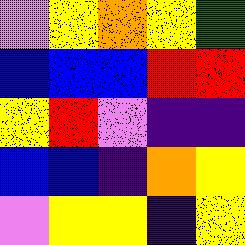[["violet", "yellow", "orange", "yellow", "green"], ["blue", "blue", "blue", "red", "red"], ["yellow", "red", "violet", "indigo", "indigo"], ["blue", "blue", "indigo", "orange", "yellow"], ["violet", "yellow", "yellow", "indigo", "yellow"]]